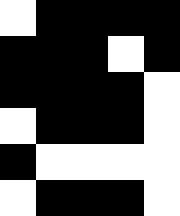[["white", "black", "black", "black", "black"], ["black", "black", "black", "white", "black"], ["black", "black", "black", "black", "white"], ["white", "black", "black", "black", "white"], ["black", "white", "white", "white", "white"], ["white", "black", "black", "black", "white"]]